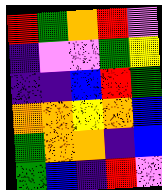[["red", "green", "orange", "red", "violet"], ["indigo", "violet", "violet", "green", "yellow"], ["indigo", "indigo", "blue", "red", "green"], ["orange", "orange", "yellow", "orange", "blue"], ["green", "orange", "orange", "indigo", "blue"], ["green", "blue", "indigo", "red", "violet"]]